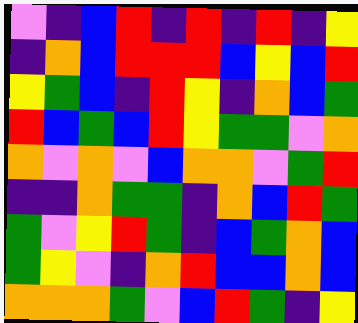[["violet", "indigo", "blue", "red", "indigo", "red", "indigo", "red", "indigo", "yellow"], ["indigo", "orange", "blue", "red", "red", "red", "blue", "yellow", "blue", "red"], ["yellow", "green", "blue", "indigo", "red", "yellow", "indigo", "orange", "blue", "green"], ["red", "blue", "green", "blue", "red", "yellow", "green", "green", "violet", "orange"], ["orange", "violet", "orange", "violet", "blue", "orange", "orange", "violet", "green", "red"], ["indigo", "indigo", "orange", "green", "green", "indigo", "orange", "blue", "red", "green"], ["green", "violet", "yellow", "red", "green", "indigo", "blue", "green", "orange", "blue"], ["green", "yellow", "violet", "indigo", "orange", "red", "blue", "blue", "orange", "blue"], ["orange", "orange", "orange", "green", "violet", "blue", "red", "green", "indigo", "yellow"]]